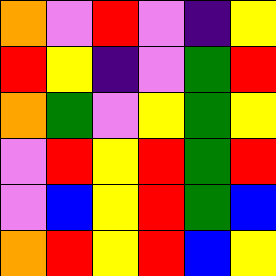[["orange", "violet", "red", "violet", "indigo", "yellow"], ["red", "yellow", "indigo", "violet", "green", "red"], ["orange", "green", "violet", "yellow", "green", "yellow"], ["violet", "red", "yellow", "red", "green", "red"], ["violet", "blue", "yellow", "red", "green", "blue"], ["orange", "red", "yellow", "red", "blue", "yellow"]]